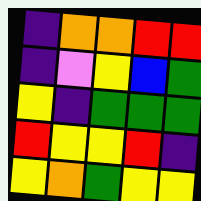[["indigo", "orange", "orange", "red", "red"], ["indigo", "violet", "yellow", "blue", "green"], ["yellow", "indigo", "green", "green", "green"], ["red", "yellow", "yellow", "red", "indigo"], ["yellow", "orange", "green", "yellow", "yellow"]]